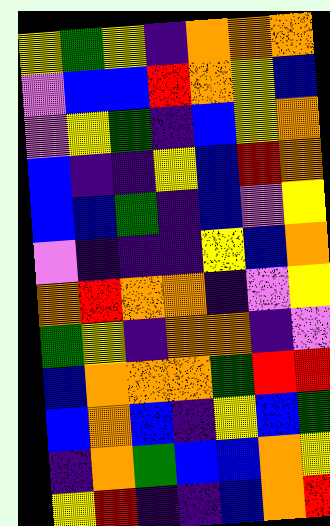[["yellow", "green", "yellow", "indigo", "orange", "orange", "orange"], ["violet", "blue", "blue", "red", "orange", "yellow", "blue"], ["violet", "yellow", "green", "indigo", "blue", "yellow", "orange"], ["blue", "indigo", "indigo", "yellow", "blue", "red", "orange"], ["blue", "blue", "green", "indigo", "blue", "violet", "yellow"], ["violet", "indigo", "indigo", "indigo", "yellow", "blue", "orange"], ["orange", "red", "orange", "orange", "indigo", "violet", "yellow"], ["green", "yellow", "indigo", "orange", "orange", "indigo", "violet"], ["blue", "orange", "orange", "orange", "green", "red", "red"], ["blue", "orange", "blue", "indigo", "yellow", "blue", "green"], ["indigo", "orange", "green", "blue", "blue", "orange", "yellow"], ["yellow", "red", "indigo", "indigo", "blue", "orange", "red"]]